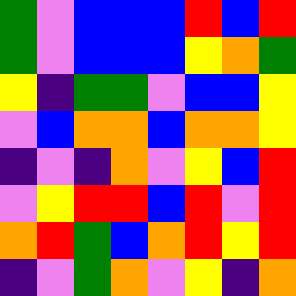[["green", "violet", "blue", "blue", "blue", "red", "blue", "red"], ["green", "violet", "blue", "blue", "blue", "yellow", "orange", "green"], ["yellow", "indigo", "green", "green", "violet", "blue", "blue", "yellow"], ["violet", "blue", "orange", "orange", "blue", "orange", "orange", "yellow"], ["indigo", "violet", "indigo", "orange", "violet", "yellow", "blue", "red"], ["violet", "yellow", "red", "red", "blue", "red", "violet", "red"], ["orange", "red", "green", "blue", "orange", "red", "yellow", "red"], ["indigo", "violet", "green", "orange", "violet", "yellow", "indigo", "orange"]]